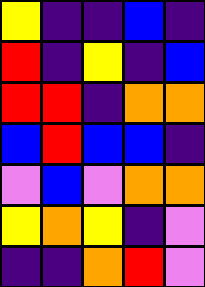[["yellow", "indigo", "indigo", "blue", "indigo"], ["red", "indigo", "yellow", "indigo", "blue"], ["red", "red", "indigo", "orange", "orange"], ["blue", "red", "blue", "blue", "indigo"], ["violet", "blue", "violet", "orange", "orange"], ["yellow", "orange", "yellow", "indigo", "violet"], ["indigo", "indigo", "orange", "red", "violet"]]